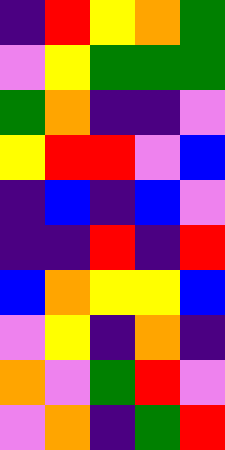[["indigo", "red", "yellow", "orange", "green"], ["violet", "yellow", "green", "green", "green"], ["green", "orange", "indigo", "indigo", "violet"], ["yellow", "red", "red", "violet", "blue"], ["indigo", "blue", "indigo", "blue", "violet"], ["indigo", "indigo", "red", "indigo", "red"], ["blue", "orange", "yellow", "yellow", "blue"], ["violet", "yellow", "indigo", "orange", "indigo"], ["orange", "violet", "green", "red", "violet"], ["violet", "orange", "indigo", "green", "red"]]